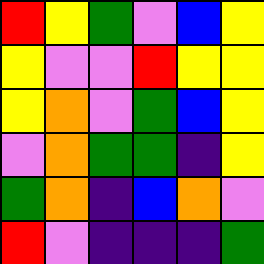[["red", "yellow", "green", "violet", "blue", "yellow"], ["yellow", "violet", "violet", "red", "yellow", "yellow"], ["yellow", "orange", "violet", "green", "blue", "yellow"], ["violet", "orange", "green", "green", "indigo", "yellow"], ["green", "orange", "indigo", "blue", "orange", "violet"], ["red", "violet", "indigo", "indigo", "indigo", "green"]]